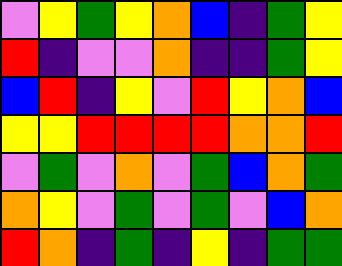[["violet", "yellow", "green", "yellow", "orange", "blue", "indigo", "green", "yellow"], ["red", "indigo", "violet", "violet", "orange", "indigo", "indigo", "green", "yellow"], ["blue", "red", "indigo", "yellow", "violet", "red", "yellow", "orange", "blue"], ["yellow", "yellow", "red", "red", "red", "red", "orange", "orange", "red"], ["violet", "green", "violet", "orange", "violet", "green", "blue", "orange", "green"], ["orange", "yellow", "violet", "green", "violet", "green", "violet", "blue", "orange"], ["red", "orange", "indigo", "green", "indigo", "yellow", "indigo", "green", "green"]]